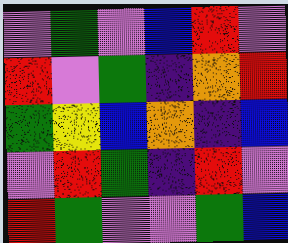[["violet", "green", "violet", "blue", "red", "violet"], ["red", "violet", "green", "indigo", "orange", "red"], ["green", "yellow", "blue", "orange", "indigo", "blue"], ["violet", "red", "green", "indigo", "red", "violet"], ["red", "green", "violet", "violet", "green", "blue"]]